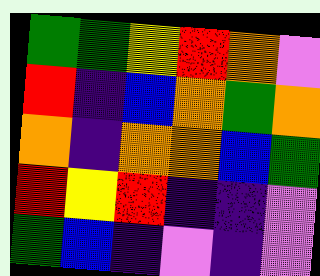[["green", "green", "yellow", "red", "orange", "violet"], ["red", "indigo", "blue", "orange", "green", "orange"], ["orange", "indigo", "orange", "orange", "blue", "green"], ["red", "yellow", "red", "indigo", "indigo", "violet"], ["green", "blue", "indigo", "violet", "indigo", "violet"]]